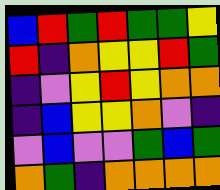[["blue", "red", "green", "red", "green", "green", "yellow"], ["red", "indigo", "orange", "yellow", "yellow", "red", "green"], ["indigo", "violet", "yellow", "red", "yellow", "orange", "orange"], ["indigo", "blue", "yellow", "yellow", "orange", "violet", "indigo"], ["violet", "blue", "violet", "violet", "green", "blue", "green"], ["orange", "green", "indigo", "orange", "orange", "orange", "orange"]]